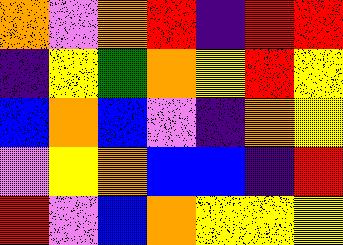[["orange", "violet", "orange", "red", "indigo", "red", "red"], ["indigo", "yellow", "green", "orange", "yellow", "red", "yellow"], ["blue", "orange", "blue", "violet", "indigo", "orange", "yellow"], ["violet", "yellow", "orange", "blue", "blue", "indigo", "red"], ["red", "violet", "blue", "orange", "yellow", "yellow", "yellow"]]